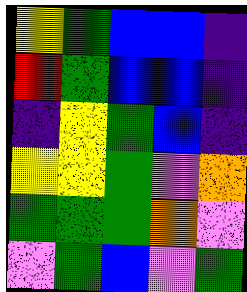[["yellow", "green", "blue", "blue", "indigo"], ["red", "green", "blue", "blue", "indigo"], ["indigo", "yellow", "green", "blue", "indigo"], ["yellow", "yellow", "green", "violet", "orange"], ["green", "green", "green", "orange", "violet"], ["violet", "green", "blue", "violet", "green"]]